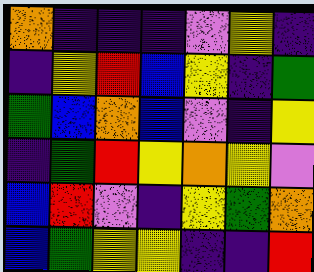[["orange", "indigo", "indigo", "indigo", "violet", "yellow", "indigo"], ["indigo", "yellow", "red", "blue", "yellow", "indigo", "green"], ["green", "blue", "orange", "blue", "violet", "indigo", "yellow"], ["indigo", "green", "red", "yellow", "orange", "yellow", "violet"], ["blue", "red", "violet", "indigo", "yellow", "green", "orange"], ["blue", "green", "yellow", "yellow", "indigo", "indigo", "red"]]